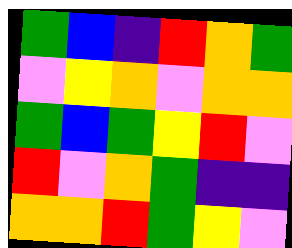[["green", "blue", "indigo", "red", "orange", "green"], ["violet", "yellow", "orange", "violet", "orange", "orange"], ["green", "blue", "green", "yellow", "red", "violet"], ["red", "violet", "orange", "green", "indigo", "indigo"], ["orange", "orange", "red", "green", "yellow", "violet"]]